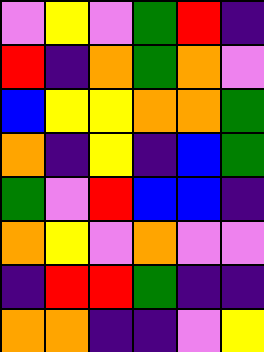[["violet", "yellow", "violet", "green", "red", "indigo"], ["red", "indigo", "orange", "green", "orange", "violet"], ["blue", "yellow", "yellow", "orange", "orange", "green"], ["orange", "indigo", "yellow", "indigo", "blue", "green"], ["green", "violet", "red", "blue", "blue", "indigo"], ["orange", "yellow", "violet", "orange", "violet", "violet"], ["indigo", "red", "red", "green", "indigo", "indigo"], ["orange", "orange", "indigo", "indigo", "violet", "yellow"]]